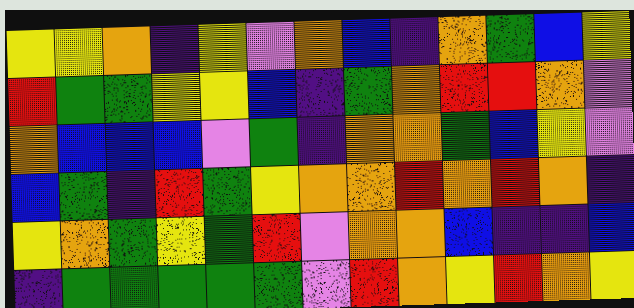[["yellow", "yellow", "orange", "indigo", "yellow", "violet", "orange", "blue", "indigo", "orange", "green", "blue", "yellow"], ["red", "green", "green", "yellow", "yellow", "blue", "indigo", "green", "orange", "red", "red", "orange", "violet"], ["orange", "blue", "blue", "blue", "violet", "green", "indigo", "orange", "orange", "green", "blue", "yellow", "violet"], ["blue", "green", "indigo", "red", "green", "yellow", "orange", "orange", "red", "orange", "red", "orange", "indigo"], ["yellow", "orange", "green", "yellow", "green", "red", "violet", "orange", "orange", "blue", "indigo", "indigo", "blue"], ["indigo", "green", "green", "green", "green", "green", "violet", "red", "orange", "yellow", "red", "orange", "yellow"]]